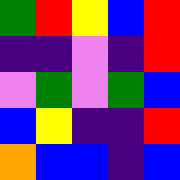[["green", "red", "yellow", "blue", "red"], ["indigo", "indigo", "violet", "indigo", "red"], ["violet", "green", "violet", "green", "blue"], ["blue", "yellow", "indigo", "indigo", "red"], ["orange", "blue", "blue", "indigo", "blue"]]